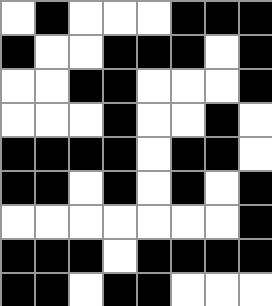[["white", "black", "white", "white", "white", "black", "black", "black"], ["black", "white", "white", "black", "black", "black", "white", "black"], ["white", "white", "black", "black", "white", "white", "white", "black"], ["white", "white", "white", "black", "white", "white", "black", "white"], ["black", "black", "black", "black", "white", "black", "black", "white"], ["black", "black", "white", "black", "white", "black", "white", "black"], ["white", "white", "white", "white", "white", "white", "white", "black"], ["black", "black", "black", "white", "black", "black", "black", "black"], ["black", "black", "white", "black", "black", "white", "white", "white"]]